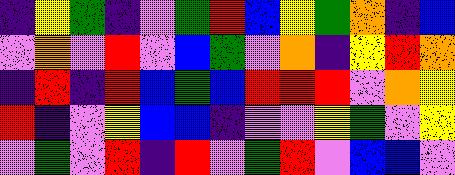[["indigo", "yellow", "green", "indigo", "violet", "green", "red", "blue", "yellow", "green", "orange", "indigo", "blue"], ["violet", "orange", "violet", "red", "violet", "blue", "green", "violet", "orange", "indigo", "yellow", "red", "orange"], ["indigo", "red", "indigo", "red", "blue", "green", "blue", "red", "red", "red", "violet", "orange", "yellow"], ["red", "indigo", "violet", "yellow", "blue", "blue", "indigo", "violet", "violet", "yellow", "green", "violet", "yellow"], ["violet", "green", "violet", "red", "indigo", "red", "violet", "green", "red", "violet", "blue", "blue", "violet"]]